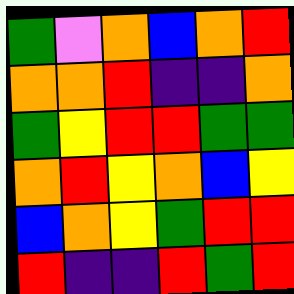[["green", "violet", "orange", "blue", "orange", "red"], ["orange", "orange", "red", "indigo", "indigo", "orange"], ["green", "yellow", "red", "red", "green", "green"], ["orange", "red", "yellow", "orange", "blue", "yellow"], ["blue", "orange", "yellow", "green", "red", "red"], ["red", "indigo", "indigo", "red", "green", "red"]]